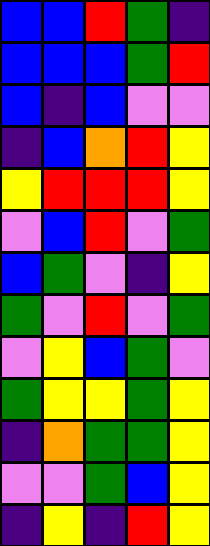[["blue", "blue", "red", "green", "indigo"], ["blue", "blue", "blue", "green", "red"], ["blue", "indigo", "blue", "violet", "violet"], ["indigo", "blue", "orange", "red", "yellow"], ["yellow", "red", "red", "red", "yellow"], ["violet", "blue", "red", "violet", "green"], ["blue", "green", "violet", "indigo", "yellow"], ["green", "violet", "red", "violet", "green"], ["violet", "yellow", "blue", "green", "violet"], ["green", "yellow", "yellow", "green", "yellow"], ["indigo", "orange", "green", "green", "yellow"], ["violet", "violet", "green", "blue", "yellow"], ["indigo", "yellow", "indigo", "red", "yellow"]]